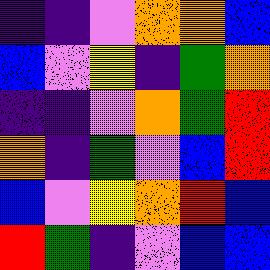[["indigo", "indigo", "violet", "orange", "orange", "blue"], ["blue", "violet", "yellow", "indigo", "green", "orange"], ["indigo", "indigo", "violet", "orange", "green", "red"], ["orange", "indigo", "green", "violet", "blue", "red"], ["blue", "violet", "yellow", "orange", "red", "blue"], ["red", "green", "indigo", "violet", "blue", "blue"]]